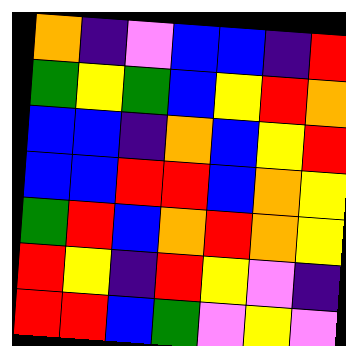[["orange", "indigo", "violet", "blue", "blue", "indigo", "red"], ["green", "yellow", "green", "blue", "yellow", "red", "orange"], ["blue", "blue", "indigo", "orange", "blue", "yellow", "red"], ["blue", "blue", "red", "red", "blue", "orange", "yellow"], ["green", "red", "blue", "orange", "red", "orange", "yellow"], ["red", "yellow", "indigo", "red", "yellow", "violet", "indigo"], ["red", "red", "blue", "green", "violet", "yellow", "violet"]]